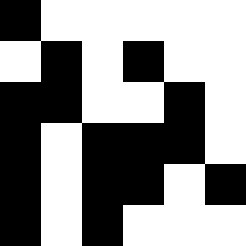[["black", "white", "white", "white", "white", "white"], ["white", "black", "white", "black", "white", "white"], ["black", "black", "white", "white", "black", "white"], ["black", "white", "black", "black", "black", "white"], ["black", "white", "black", "black", "white", "black"], ["black", "white", "black", "white", "white", "white"]]